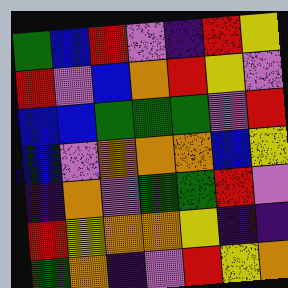[["green", "blue", "red", "violet", "indigo", "red", "yellow"], ["red", "violet", "blue", "orange", "red", "yellow", "violet"], ["blue", "blue", "green", "green", "green", "violet", "red"], ["blue", "violet", "orange", "orange", "orange", "blue", "yellow"], ["indigo", "orange", "violet", "green", "green", "red", "violet"], ["red", "yellow", "orange", "orange", "yellow", "indigo", "indigo"], ["green", "orange", "indigo", "violet", "red", "yellow", "orange"]]